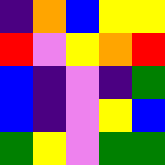[["indigo", "orange", "blue", "yellow", "yellow"], ["red", "violet", "yellow", "orange", "red"], ["blue", "indigo", "violet", "indigo", "green"], ["blue", "indigo", "violet", "yellow", "blue"], ["green", "yellow", "violet", "green", "green"]]